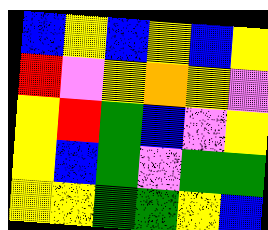[["blue", "yellow", "blue", "yellow", "blue", "yellow"], ["red", "violet", "yellow", "orange", "yellow", "violet"], ["yellow", "red", "green", "blue", "violet", "yellow"], ["yellow", "blue", "green", "violet", "green", "green"], ["yellow", "yellow", "green", "green", "yellow", "blue"]]